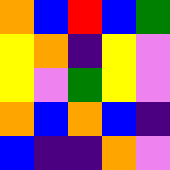[["orange", "blue", "red", "blue", "green"], ["yellow", "orange", "indigo", "yellow", "violet"], ["yellow", "violet", "green", "yellow", "violet"], ["orange", "blue", "orange", "blue", "indigo"], ["blue", "indigo", "indigo", "orange", "violet"]]